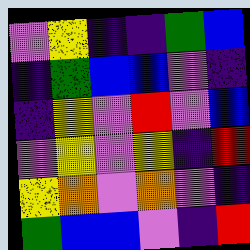[["violet", "yellow", "indigo", "indigo", "green", "blue"], ["indigo", "green", "blue", "blue", "violet", "indigo"], ["indigo", "yellow", "violet", "red", "violet", "blue"], ["violet", "yellow", "violet", "yellow", "indigo", "red"], ["yellow", "orange", "violet", "orange", "violet", "indigo"], ["green", "blue", "blue", "violet", "indigo", "red"]]